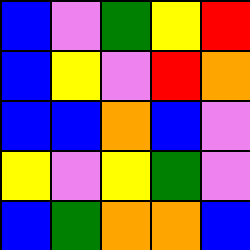[["blue", "violet", "green", "yellow", "red"], ["blue", "yellow", "violet", "red", "orange"], ["blue", "blue", "orange", "blue", "violet"], ["yellow", "violet", "yellow", "green", "violet"], ["blue", "green", "orange", "orange", "blue"]]